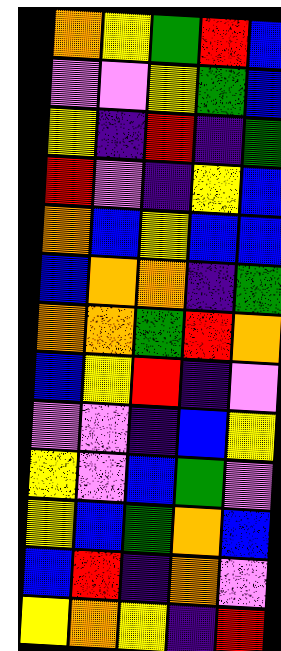[["orange", "yellow", "green", "red", "blue"], ["violet", "violet", "yellow", "green", "blue"], ["yellow", "indigo", "red", "indigo", "green"], ["red", "violet", "indigo", "yellow", "blue"], ["orange", "blue", "yellow", "blue", "blue"], ["blue", "orange", "orange", "indigo", "green"], ["orange", "orange", "green", "red", "orange"], ["blue", "yellow", "red", "indigo", "violet"], ["violet", "violet", "indigo", "blue", "yellow"], ["yellow", "violet", "blue", "green", "violet"], ["yellow", "blue", "green", "orange", "blue"], ["blue", "red", "indigo", "orange", "violet"], ["yellow", "orange", "yellow", "indigo", "red"]]